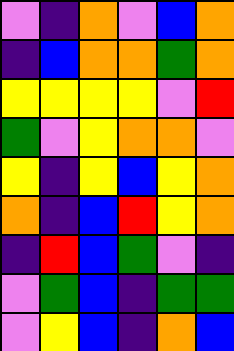[["violet", "indigo", "orange", "violet", "blue", "orange"], ["indigo", "blue", "orange", "orange", "green", "orange"], ["yellow", "yellow", "yellow", "yellow", "violet", "red"], ["green", "violet", "yellow", "orange", "orange", "violet"], ["yellow", "indigo", "yellow", "blue", "yellow", "orange"], ["orange", "indigo", "blue", "red", "yellow", "orange"], ["indigo", "red", "blue", "green", "violet", "indigo"], ["violet", "green", "blue", "indigo", "green", "green"], ["violet", "yellow", "blue", "indigo", "orange", "blue"]]